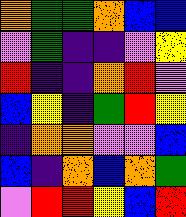[["orange", "green", "green", "orange", "blue", "blue"], ["violet", "green", "indigo", "indigo", "violet", "yellow"], ["red", "indigo", "indigo", "orange", "red", "violet"], ["blue", "yellow", "indigo", "green", "red", "yellow"], ["indigo", "orange", "orange", "violet", "violet", "blue"], ["blue", "indigo", "orange", "blue", "orange", "green"], ["violet", "red", "red", "yellow", "blue", "red"]]